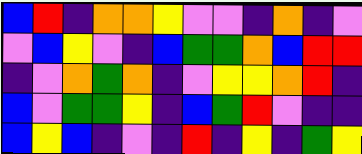[["blue", "red", "indigo", "orange", "orange", "yellow", "violet", "violet", "indigo", "orange", "indigo", "violet"], ["violet", "blue", "yellow", "violet", "indigo", "blue", "green", "green", "orange", "blue", "red", "red"], ["indigo", "violet", "orange", "green", "orange", "indigo", "violet", "yellow", "yellow", "orange", "red", "indigo"], ["blue", "violet", "green", "green", "yellow", "indigo", "blue", "green", "red", "violet", "indigo", "indigo"], ["blue", "yellow", "blue", "indigo", "violet", "indigo", "red", "indigo", "yellow", "indigo", "green", "yellow"]]